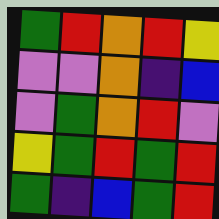[["green", "red", "orange", "red", "yellow"], ["violet", "violet", "orange", "indigo", "blue"], ["violet", "green", "orange", "red", "violet"], ["yellow", "green", "red", "green", "red"], ["green", "indigo", "blue", "green", "red"]]